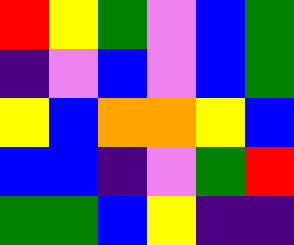[["red", "yellow", "green", "violet", "blue", "green"], ["indigo", "violet", "blue", "violet", "blue", "green"], ["yellow", "blue", "orange", "orange", "yellow", "blue"], ["blue", "blue", "indigo", "violet", "green", "red"], ["green", "green", "blue", "yellow", "indigo", "indigo"]]